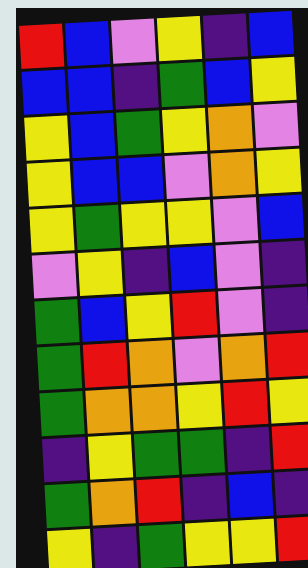[["red", "blue", "violet", "yellow", "indigo", "blue"], ["blue", "blue", "indigo", "green", "blue", "yellow"], ["yellow", "blue", "green", "yellow", "orange", "violet"], ["yellow", "blue", "blue", "violet", "orange", "yellow"], ["yellow", "green", "yellow", "yellow", "violet", "blue"], ["violet", "yellow", "indigo", "blue", "violet", "indigo"], ["green", "blue", "yellow", "red", "violet", "indigo"], ["green", "red", "orange", "violet", "orange", "red"], ["green", "orange", "orange", "yellow", "red", "yellow"], ["indigo", "yellow", "green", "green", "indigo", "red"], ["green", "orange", "red", "indigo", "blue", "indigo"], ["yellow", "indigo", "green", "yellow", "yellow", "red"]]